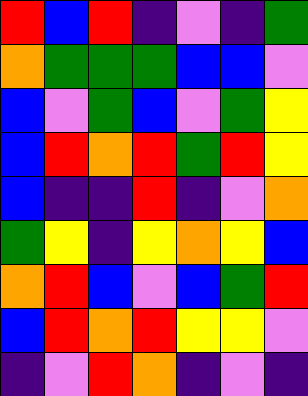[["red", "blue", "red", "indigo", "violet", "indigo", "green"], ["orange", "green", "green", "green", "blue", "blue", "violet"], ["blue", "violet", "green", "blue", "violet", "green", "yellow"], ["blue", "red", "orange", "red", "green", "red", "yellow"], ["blue", "indigo", "indigo", "red", "indigo", "violet", "orange"], ["green", "yellow", "indigo", "yellow", "orange", "yellow", "blue"], ["orange", "red", "blue", "violet", "blue", "green", "red"], ["blue", "red", "orange", "red", "yellow", "yellow", "violet"], ["indigo", "violet", "red", "orange", "indigo", "violet", "indigo"]]